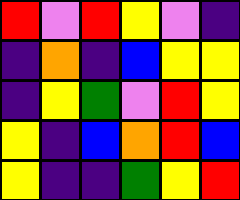[["red", "violet", "red", "yellow", "violet", "indigo"], ["indigo", "orange", "indigo", "blue", "yellow", "yellow"], ["indigo", "yellow", "green", "violet", "red", "yellow"], ["yellow", "indigo", "blue", "orange", "red", "blue"], ["yellow", "indigo", "indigo", "green", "yellow", "red"]]